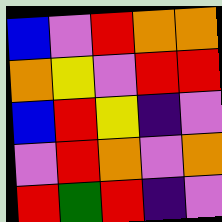[["blue", "violet", "red", "orange", "orange"], ["orange", "yellow", "violet", "red", "red"], ["blue", "red", "yellow", "indigo", "violet"], ["violet", "red", "orange", "violet", "orange"], ["red", "green", "red", "indigo", "violet"]]